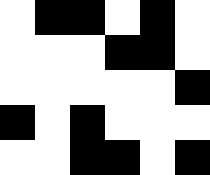[["white", "black", "black", "white", "black", "white"], ["white", "white", "white", "black", "black", "white"], ["white", "white", "white", "white", "white", "black"], ["black", "white", "black", "white", "white", "white"], ["white", "white", "black", "black", "white", "black"]]